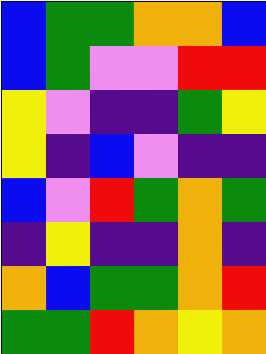[["blue", "green", "green", "orange", "orange", "blue"], ["blue", "green", "violet", "violet", "red", "red"], ["yellow", "violet", "indigo", "indigo", "green", "yellow"], ["yellow", "indigo", "blue", "violet", "indigo", "indigo"], ["blue", "violet", "red", "green", "orange", "green"], ["indigo", "yellow", "indigo", "indigo", "orange", "indigo"], ["orange", "blue", "green", "green", "orange", "red"], ["green", "green", "red", "orange", "yellow", "orange"]]